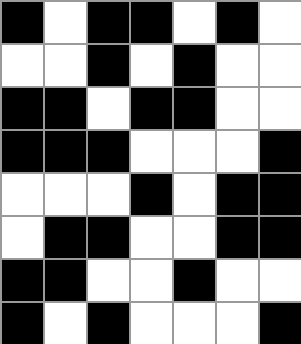[["black", "white", "black", "black", "white", "black", "white"], ["white", "white", "black", "white", "black", "white", "white"], ["black", "black", "white", "black", "black", "white", "white"], ["black", "black", "black", "white", "white", "white", "black"], ["white", "white", "white", "black", "white", "black", "black"], ["white", "black", "black", "white", "white", "black", "black"], ["black", "black", "white", "white", "black", "white", "white"], ["black", "white", "black", "white", "white", "white", "black"]]